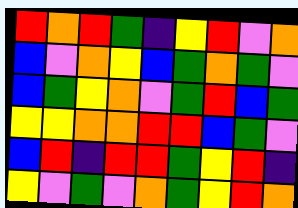[["red", "orange", "red", "green", "indigo", "yellow", "red", "violet", "orange"], ["blue", "violet", "orange", "yellow", "blue", "green", "orange", "green", "violet"], ["blue", "green", "yellow", "orange", "violet", "green", "red", "blue", "green"], ["yellow", "yellow", "orange", "orange", "red", "red", "blue", "green", "violet"], ["blue", "red", "indigo", "red", "red", "green", "yellow", "red", "indigo"], ["yellow", "violet", "green", "violet", "orange", "green", "yellow", "red", "orange"]]